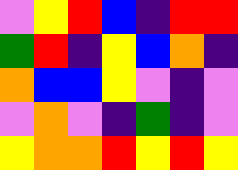[["violet", "yellow", "red", "blue", "indigo", "red", "red"], ["green", "red", "indigo", "yellow", "blue", "orange", "indigo"], ["orange", "blue", "blue", "yellow", "violet", "indigo", "violet"], ["violet", "orange", "violet", "indigo", "green", "indigo", "violet"], ["yellow", "orange", "orange", "red", "yellow", "red", "yellow"]]